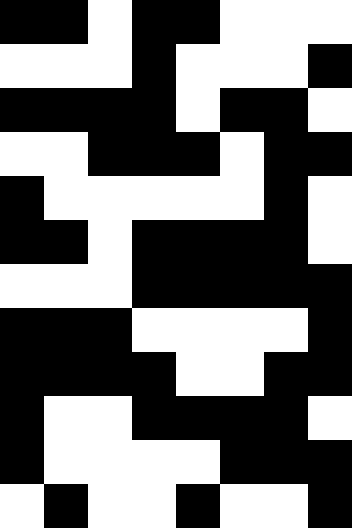[["black", "black", "white", "black", "black", "white", "white", "white"], ["white", "white", "white", "black", "white", "white", "white", "black"], ["black", "black", "black", "black", "white", "black", "black", "white"], ["white", "white", "black", "black", "black", "white", "black", "black"], ["black", "white", "white", "white", "white", "white", "black", "white"], ["black", "black", "white", "black", "black", "black", "black", "white"], ["white", "white", "white", "black", "black", "black", "black", "black"], ["black", "black", "black", "white", "white", "white", "white", "black"], ["black", "black", "black", "black", "white", "white", "black", "black"], ["black", "white", "white", "black", "black", "black", "black", "white"], ["black", "white", "white", "white", "white", "black", "black", "black"], ["white", "black", "white", "white", "black", "white", "white", "black"]]